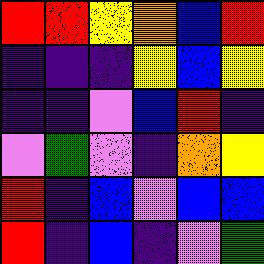[["red", "red", "yellow", "orange", "blue", "red"], ["indigo", "indigo", "indigo", "yellow", "blue", "yellow"], ["indigo", "indigo", "violet", "blue", "red", "indigo"], ["violet", "green", "violet", "indigo", "orange", "yellow"], ["red", "indigo", "blue", "violet", "blue", "blue"], ["red", "indigo", "blue", "indigo", "violet", "green"]]